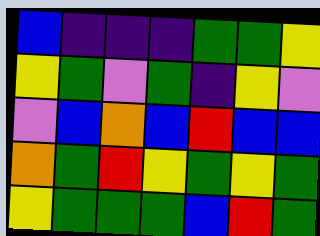[["blue", "indigo", "indigo", "indigo", "green", "green", "yellow"], ["yellow", "green", "violet", "green", "indigo", "yellow", "violet"], ["violet", "blue", "orange", "blue", "red", "blue", "blue"], ["orange", "green", "red", "yellow", "green", "yellow", "green"], ["yellow", "green", "green", "green", "blue", "red", "green"]]